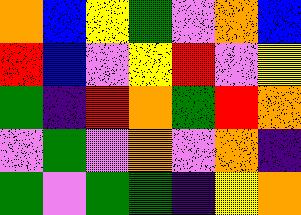[["orange", "blue", "yellow", "green", "violet", "orange", "blue"], ["red", "blue", "violet", "yellow", "red", "violet", "yellow"], ["green", "indigo", "red", "orange", "green", "red", "orange"], ["violet", "green", "violet", "orange", "violet", "orange", "indigo"], ["green", "violet", "green", "green", "indigo", "yellow", "orange"]]